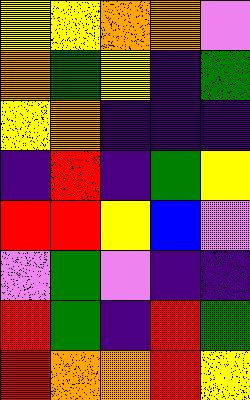[["yellow", "yellow", "orange", "orange", "violet"], ["orange", "green", "yellow", "indigo", "green"], ["yellow", "orange", "indigo", "indigo", "indigo"], ["indigo", "red", "indigo", "green", "yellow"], ["red", "red", "yellow", "blue", "violet"], ["violet", "green", "violet", "indigo", "indigo"], ["red", "green", "indigo", "red", "green"], ["red", "orange", "orange", "red", "yellow"]]